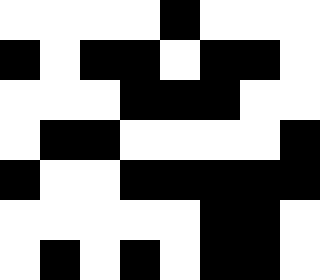[["white", "white", "white", "white", "black", "white", "white", "white"], ["black", "white", "black", "black", "white", "black", "black", "white"], ["white", "white", "white", "black", "black", "black", "white", "white"], ["white", "black", "black", "white", "white", "white", "white", "black"], ["black", "white", "white", "black", "black", "black", "black", "black"], ["white", "white", "white", "white", "white", "black", "black", "white"], ["white", "black", "white", "black", "white", "black", "black", "white"]]